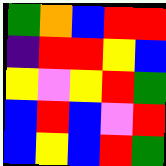[["green", "orange", "blue", "red", "red"], ["indigo", "red", "red", "yellow", "blue"], ["yellow", "violet", "yellow", "red", "green"], ["blue", "red", "blue", "violet", "red"], ["blue", "yellow", "blue", "red", "green"]]